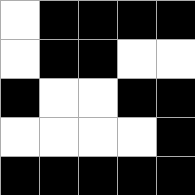[["white", "black", "black", "black", "black"], ["white", "black", "black", "white", "white"], ["black", "white", "white", "black", "black"], ["white", "white", "white", "white", "black"], ["black", "black", "black", "black", "black"]]